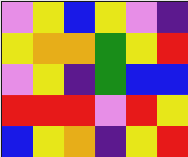[["violet", "yellow", "blue", "yellow", "violet", "indigo"], ["yellow", "orange", "orange", "green", "yellow", "red"], ["violet", "yellow", "indigo", "green", "blue", "blue"], ["red", "red", "red", "violet", "red", "yellow"], ["blue", "yellow", "orange", "indigo", "yellow", "red"]]